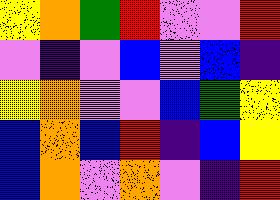[["yellow", "orange", "green", "red", "violet", "violet", "red"], ["violet", "indigo", "violet", "blue", "violet", "blue", "indigo"], ["yellow", "orange", "violet", "violet", "blue", "green", "yellow"], ["blue", "orange", "blue", "red", "indigo", "blue", "yellow"], ["blue", "orange", "violet", "orange", "violet", "indigo", "red"]]